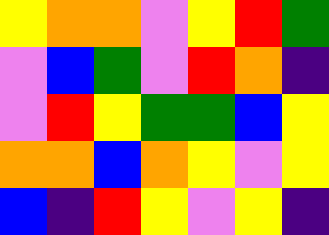[["yellow", "orange", "orange", "violet", "yellow", "red", "green"], ["violet", "blue", "green", "violet", "red", "orange", "indigo"], ["violet", "red", "yellow", "green", "green", "blue", "yellow"], ["orange", "orange", "blue", "orange", "yellow", "violet", "yellow"], ["blue", "indigo", "red", "yellow", "violet", "yellow", "indigo"]]